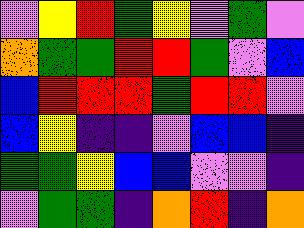[["violet", "yellow", "red", "green", "yellow", "violet", "green", "violet"], ["orange", "green", "green", "red", "red", "green", "violet", "blue"], ["blue", "red", "red", "red", "green", "red", "red", "violet"], ["blue", "yellow", "indigo", "indigo", "violet", "blue", "blue", "indigo"], ["green", "green", "yellow", "blue", "blue", "violet", "violet", "indigo"], ["violet", "green", "green", "indigo", "orange", "red", "indigo", "orange"]]